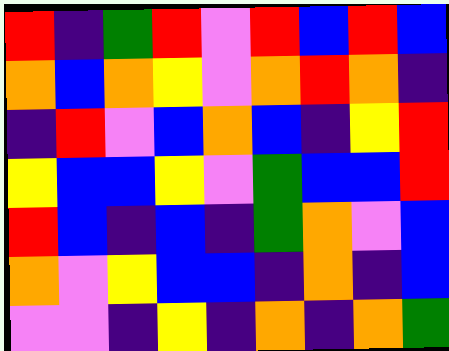[["red", "indigo", "green", "red", "violet", "red", "blue", "red", "blue"], ["orange", "blue", "orange", "yellow", "violet", "orange", "red", "orange", "indigo"], ["indigo", "red", "violet", "blue", "orange", "blue", "indigo", "yellow", "red"], ["yellow", "blue", "blue", "yellow", "violet", "green", "blue", "blue", "red"], ["red", "blue", "indigo", "blue", "indigo", "green", "orange", "violet", "blue"], ["orange", "violet", "yellow", "blue", "blue", "indigo", "orange", "indigo", "blue"], ["violet", "violet", "indigo", "yellow", "indigo", "orange", "indigo", "orange", "green"]]